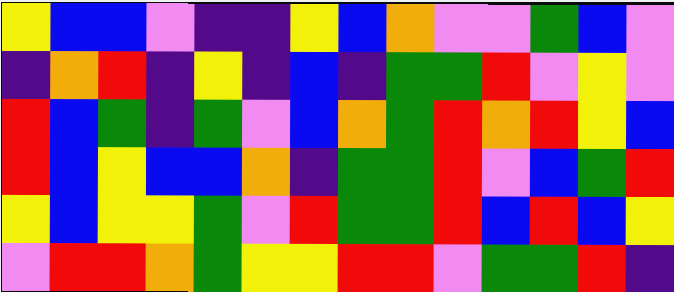[["yellow", "blue", "blue", "violet", "indigo", "indigo", "yellow", "blue", "orange", "violet", "violet", "green", "blue", "violet"], ["indigo", "orange", "red", "indigo", "yellow", "indigo", "blue", "indigo", "green", "green", "red", "violet", "yellow", "violet"], ["red", "blue", "green", "indigo", "green", "violet", "blue", "orange", "green", "red", "orange", "red", "yellow", "blue"], ["red", "blue", "yellow", "blue", "blue", "orange", "indigo", "green", "green", "red", "violet", "blue", "green", "red"], ["yellow", "blue", "yellow", "yellow", "green", "violet", "red", "green", "green", "red", "blue", "red", "blue", "yellow"], ["violet", "red", "red", "orange", "green", "yellow", "yellow", "red", "red", "violet", "green", "green", "red", "indigo"]]